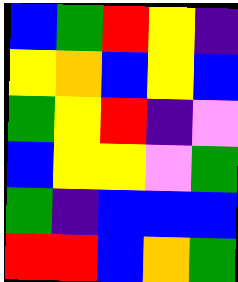[["blue", "green", "red", "yellow", "indigo"], ["yellow", "orange", "blue", "yellow", "blue"], ["green", "yellow", "red", "indigo", "violet"], ["blue", "yellow", "yellow", "violet", "green"], ["green", "indigo", "blue", "blue", "blue"], ["red", "red", "blue", "orange", "green"]]